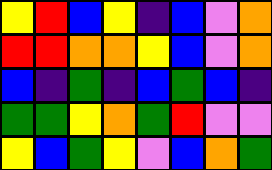[["yellow", "red", "blue", "yellow", "indigo", "blue", "violet", "orange"], ["red", "red", "orange", "orange", "yellow", "blue", "violet", "orange"], ["blue", "indigo", "green", "indigo", "blue", "green", "blue", "indigo"], ["green", "green", "yellow", "orange", "green", "red", "violet", "violet"], ["yellow", "blue", "green", "yellow", "violet", "blue", "orange", "green"]]